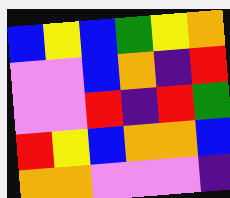[["blue", "yellow", "blue", "green", "yellow", "orange"], ["violet", "violet", "blue", "orange", "indigo", "red"], ["violet", "violet", "red", "indigo", "red", "green"], ["red", "yellow", "blue", "orange", "orange", "blue"], ["orange", "orange", "violet", "violet", "violet", "indigo"]]